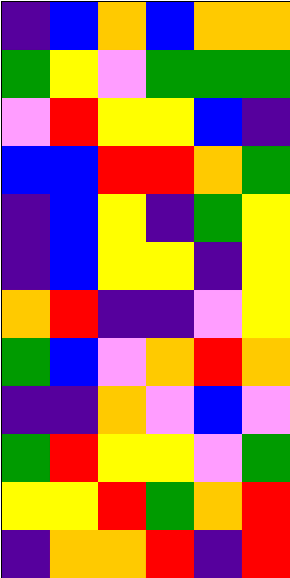[["indigo", "blue", "orange", "blue", "orange", "orange"], ["green", "yellow", "violet", "green", "green", "green"], ["violet", "red", "yellow", "yellow", "blue", "indigo"], ["blue", "blue", "red", "red", "orange", "green"], ["indigo", "blue", "yellow", "indigo", "green", "yellow"], ["indigo", "blue", "yellow", "yellow", "indigo", "yellow"], ["orange", "red", "indigo", "indigo", "violet", "yellow"], ["green", "blue", "violet", "orange", "red", "orange"], ["indigo", "indigo", "orange", "violet", "blue", "violet"], ["green", "red", "yellow", "yellow", "violet", "green"], ["yellow", "yellow", "red", "green", "orange", "red"], ["indigo", "orange", "orange", "red", "indigo", "red"]]